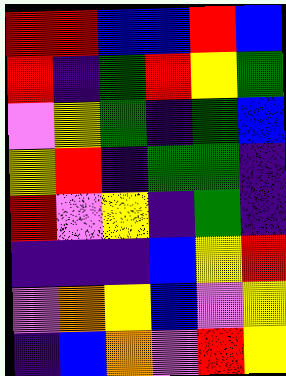[["red", "red", "blue", "blue", "red", "blue"], ["red", "indigo", "green", "red", "yellow", "green"], ["violet", "yellow", "green", "indigo", "green", "blue"], ["yellow", "red", "indigo", "green", "green", "indigo"], ["red", "violet", "yellow", "indigo", "green", "indigo"], ["indigo", "indigo", "indigo", "blue", "yellow", "red"], ["violet", "orange", "yellow", "blue", "violet", "yellow"], ["indigo", "blue", "orange", "violet", "red", "yellow"]]